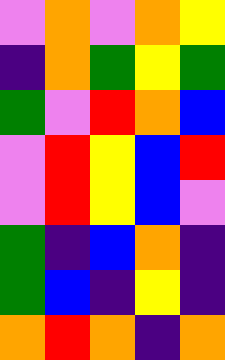[["violet", "orange", "violet", "orange", "yellow"], ["indigo", "orange", "green", "yellow", "green"], ["green", "violet", "red", "orange", "blue"], ["violet", "red", "yellow", "blue", "red"], ["violet", "red", "yellow", "blue", "violet"], ["green", "indigo", "blue", "orange", "indigo"], ["green", "blue", "indigo", "yellow", "indigo"], ["orange", "red", "orange", "indigo", "orange"]]